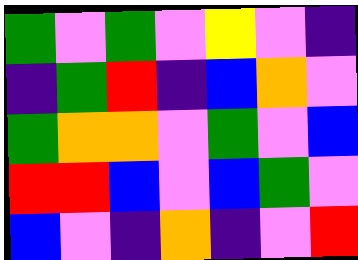[["green", "violet", "green", "violet", "yellow", "violet", "indigo"], ["indigo", "green", "red", "indigo", "blue", "orange", "violet"], ["green", "orange", "orange", "violet", "green", "violet", "blue"], ["red", "red", "blue", "violet", "blue", "green", "violet"], ["blue", "violet", "indigo", "orange", "indigo", "violet", "red"]]